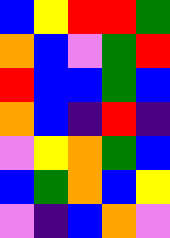[["blue", "yellow", "red", "red", "green"], ["orange", "blue", "violet", "green", "red"], ["red", "blue", "blue", "green", "blue"], ["orange", "blue", "indigo", "red", "indigo"], ["violet", "yellow", "orange", "green", "blue"], ["blue", "green", "orange", "blue", "yellow"], ["violet", "indigo", "blue", "orange", "violet"]]